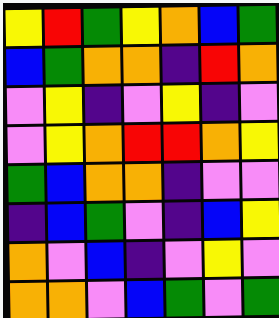[["yellow", "red", "green", "yellow", "orange", "blue", "green"], ["blue", "green", "orange", "orange", "indigo", "red", "orange"], ["violet", "yellow", "indigo", "violet", "yellow", "indigo", "violet"], ["violet", "yellow", "orange", "red", "red", "orange", "yellow"], ["green", "blue", "orange", "orange", "indigo", "violet", "violet"], ["indigo", "blue", "green", "violet", "indigo", "blue", "yellow"], ["orange", "violet", "blue", "indigo", "violet", "yellow", "violet"], ["orange", "orange", "violet", "blue", "green", "violet", "green"]]